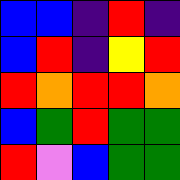[["blue", "blue", "indigo", "red", "indigo"], ["blue", "red", "indigo", "yellow", "red"], ["red", "orange", "red", "red", "orange"], ["blue", "green", "red", "green", "green"], ["red", "violet", "blue", "green", "green"]]